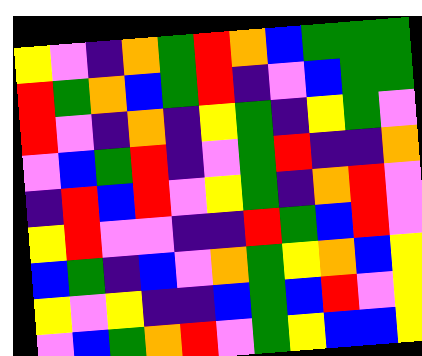[["yellow", "violet", "indigo", "orange", "green", "red", "orange", "blue", "green", "green", "green"], ["red", "green", "orange", "blue", "green", "red", "indigo", "violet", "blue", "green", "green"], ["red", "violet", "indigo", "orange", "indigo", "yellow", "green", "indigo", "yellow", "green", "violet"], ["violet", "blue", "green", "red", "indigo", "violet", "green", "red", "indigo", "indigo", "orange"], ["indigo", "red", "blue", "red", "violet", "yellow", "green", "indigo", "orange", "red", "violet"], ["yellow", "red", "violet", "violet", "indigo", "indigo", "red", "green", "blue", "red", "violet"], ["blue", "green", "indigo", "blue", "violet", "orange", "green", "yellow", "orange", "blue", "yellow"], ["yellow", "violet", "yellow", "indigo", "indigo", "blue", "green", "blue", "red", "violet", "yellow"], ["violet", "blue", "green", "orange", "red", "violet", "green", "yellow", "blue", "blue", "yellow"]]